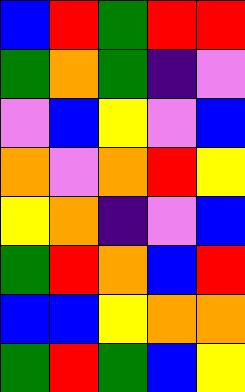[["blue", "red", "green", "red", "red"], ["green", "orange", "green", "indigo", "violet"], ["violet", "blue", "yellow", "violet", "blue"], ["orange", "violet", "orange", "red", "yellow"], ["yellow", "orange", "indigo", "violet", "blue"], ["green", "red", "orange", "blue", "red"], ["blue", "blue", "yellow", "orange", "orange"], ["green", "red", "green", "blue", "yellow"]]